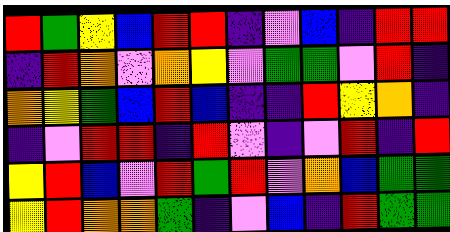[["red", "green", "yellow", "blue", "red", "red", "indigo", "violet", "blue", "indigo", "red", "red"], ["indigo", "red", "orange", "violet", "orange", "yellow", "violet", "green", "green", "violet", "red", "indigo"], ["orange", "yellow", "green", "blue", "red", "blue", "indigo", "indigo", "red", "yellow", "orange", "indigo"], ["indigo", "violet", "red", "red", "indigo", "red", "violet", "indigo", "violet", "red", "indigo", "red"], ["yellow", "red", "blue", "violet", "red", "green", "red", "violet", "orange", "blue", "green", "green"], ["yellow", "red", "orange", "orange", "green", "indigo", "violet", "blue", "indigo", "red", "green", "green"]]